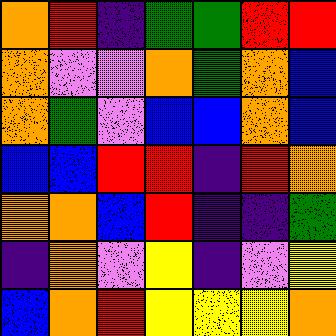[["orange", "red", "indigo", "green", "green", "red", "red"], ["orange", "violet", "violet", "orange", "green", "orange", "blue"], ["orange", "green", "violet", "blue", "blue", "orange", "blue"], ["blue", "blue", "red", "red", "indigo", "red", "orange"], ["orange", "orange", "blue", "red", "indigo", "indigo", "green"], ["indigo", "orange", "violet", "yellow", "indigo", "violet", "yellow"], ["blue", "orange", "red", "yellow", "yellow", "yellow", "orange"]]